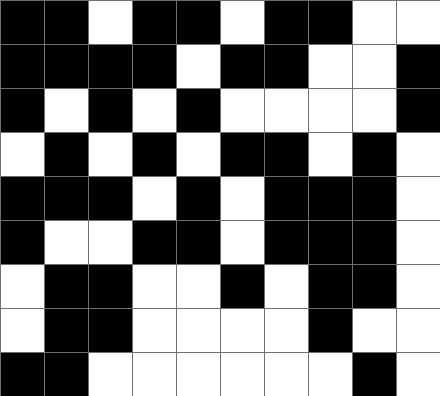[["black", "black", "white", "black", "black", "white", "black", "black", "white", "white"], ["black", "black", "black", "black", "white", "black", "black", "white", "white", "black"], ["black", "white", "black", "white", "black", "white", "white", "white", "white", "black"], ["white", "black", "white", "black", "white", "black", "black", "white", "black", "white"], ["black", "black", "black", "white", "black", "white", "black", "black", "black", "white"], ["black", "white", "white", "black", "black", "white", "black", "black", "black", "white"], ["white", "black", "black", "white", "white", "black", "white", "black", "black", "white"], ["white", "black", "black", "white", "white", "white", "white", "black", "white", "white"], ["black", "black", "white", "white", "white", "white", "white", "white", "black", "white"]]